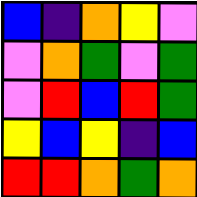[["blue", "indigo", "orange", "yellow", "violet"], ["violet", "orange", "green", "violet", "green"], ["violet", "red", "blue", "red", "green"], ["yellow", "blue", "yellow", "indigo", "blue"], ["red", "red", "orange", "green", "orange"]]